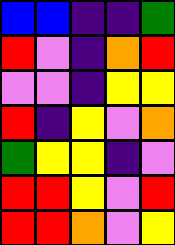[["blue", "blue", "indigo", "indigo", "green"], ["red", "violet", "indigo", "orange", "red"], ["violet", "violet", "indigo", "yellow", "yellow"], ["red", "indigo", "yellow", "violet", "orange"], ["green", "yellow", "yellow", "indigo", "violet"], ["red", "red", "yellow", "violet", "red"], ["red", "red", "orange", "violet", "yellow"]]